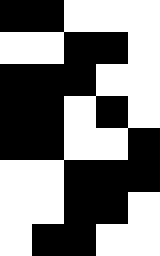[["black", "black", "white", "white", "white"], ["white", "white", "black", "black", "white"], ["black", "black", "black", "white", "white"], ["black", "black", "white", "black", "white"], ["black", "black", "white", "white", "black"], ["white", "white", "black", "black", "black"], ["white", "white", "black", "black", "white"], ["white", "black", "black", "white", "white"]]